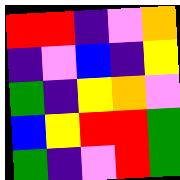[["red", "red", "indigo", "violet", "orange"], ["indigo", "violet", "blue", "indigo", "yellow"], ["green", "indigo", "yellow", "orange", "violet"], ["blue", "yellow", "red", "red", "green"], ["green", "indigo", "violet", "red", "green"]]